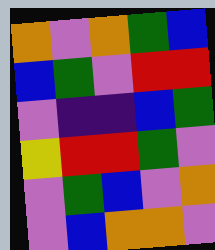[["orange", "violet", "orange", "green", "blue"], ["blue", "green", "violet", "red", "red"], ["violet", "indigo", "indigo", "blue", "green"], ["yellow", "red", "red", "green", "violet"], ["violet", "green", "blue", "violet", "orange"], ["violet", "blue", "orange", "orange", "violet"]]